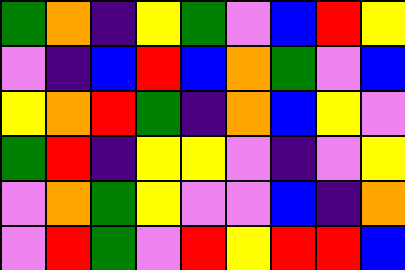[["green", "orange", "indigo", "yellow", "green", "violet", "blue", "red", "yellow"], ["violet", "indigo", "blue", "red", "blue", "orange", "green", "violet", "blue"], ["yellow", "orange", "red", "green", "indigo", "orange", "blue", "yellow", "violet"], ["green", "red", "indigo", "yellow", "yellow", "violet", "indigo", "violet", "yellow"], ["violet", "orange", "green", "yellow", "violet", "violet", "blue", "indigo", "orange"], ["violet", "red", "green", "violet", "red", "yellow", "red", "red", "blue"]]